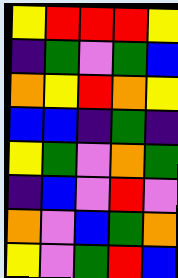[["yellow", "red", "red", "red", "yellow"], ["indigo", "green", "violet", "green", "blue"], ["orange", "yellow", "red", "orange", "yellow"], ["blue", "blue", "indigo", "green", "indigo"], ["yellow", "green", "violet", "orange", "green"], ["indigo", "blue", "violet", "red", "violet"], ["orange", "violet", "blue", "green", "orange"], ["yellow", "violet", "green", "red", "blue"]]